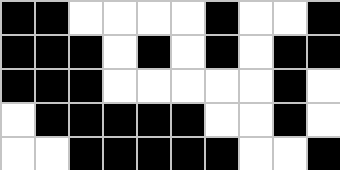[["black", "black", "white", "white", "white", "white", "black", "white", "white", "black"], ["black", "black", "black", "white", "black", "white", "black", "white", "black", "black"], ["black", "black", "black", "white", "white", "white", "white", "white", "black", "white"], ["white", "black", "black", "black", "black", "black", "white", "white", "black", "white"], ["white", "white", "black", "black", "black", "black", "black", "white", "white", "black"]]